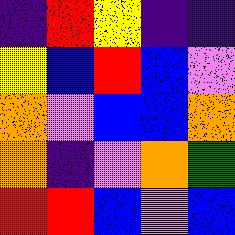[["indigo", "red", "yellow", "indigo", "indigo"], ["yellow", "blue", "red", "blue", "violet"], ["orange", "violet", "blue", "blue", "orange"], ["orange", "indigo", "violet", "orange", "green"], ["red", "red", "blue", "violet", "blue"]]